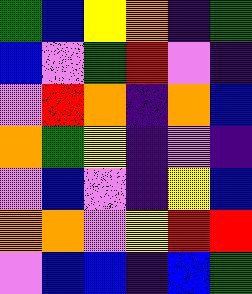[["green", "blue", "yellow", "orange", "indigo", "green"], ["blue", "violet", "green", "red", "violet", "indigo"], ["violet", "red", "orange", "indigo", "orange", "blue"], ["orange", "green", "yellow", "indigo", "violet", "indigo"], ["violet", "blue", "violet", "indigo", "yellow", "blue"], ["orange", "orange", "violet", "yellow", "red", "red"], ["violet", "blue", "blue", "indigo", "blue", "green"]]